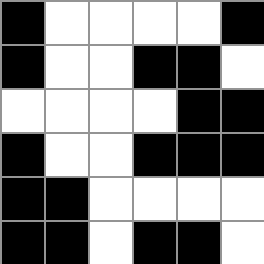[["black", "white", "white", "white", "white", "black"], ["black", "white", "white", "black", "black", "white"], ["white", "white", "white", "white", "black", "black"], ["black", "white", "white", "black", "black", "black"], ["black", "black", "white", "white", "white", "white"], ["black", "black", "white", "black", "black", "white"]]